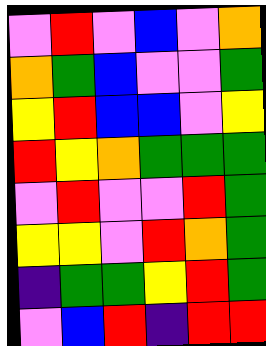[["violet", "red", "violet", "blue", "violet", "orange"], ["orange", "green", "blue", "violet", "violet", "green"], ["yellow", "red", "blue", "blue", "violet", "yellow"], ["red", "yellow", "orange", "green", "green", "green"], ["violet", "red", "violet", "violet", "red", "green"], ["yellow", "yellow", "violet", "red", "orange", "green"], ["indigo", "green", "green", "yellow", "red", "green"], ["violet", "blue", "red", "indigo", "red", "red"]]